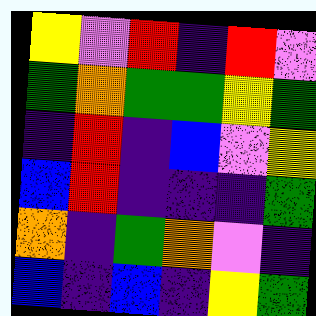[["yellow", "violet", "red", "indigo", "red", "violet"], ["green", "orange", "green", "green", "yellow", "green"], ["indigo", "red", "indigo", "blue", "violet", "yellow"], ["blue", "red", "indigo", "indigo", "indigo", "green"], ["orange", "indigo", "green", "orange", "violet", "indigo"], ["blue", "indigo", "blue", "indigo", "yellow", "green"]]